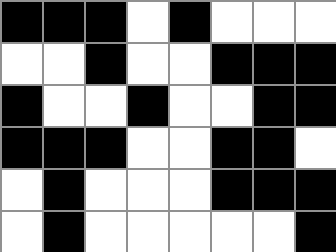[["black", "black", "black", "white", "black", "white", "white", "white"], ["white", "white", "black", "white", "white", "black", "black", "black"], ["black", "white", "white", "black", "white", "white", "black", "black"], ["black", "black", "black", "white", "white", "black", "black", "white"], ["white", "black", "white", "white", "white", "black", "black", "black"], ["white", "black", "white", "white", "white", "white", "white", "black"]]